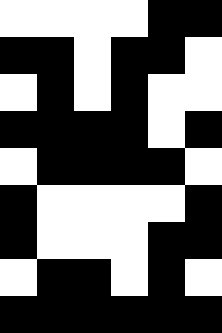[["white", "white", "white", "white", "black", "black"], ["black", "black", "white", "black", "black", "white"], ["white", "black", "white", "black", "white", "white"], ["black", "black", "black", "black", "white", "black"], ["white", "black", "black", "black", "black", "white"], ["black", "white", "white", "white", "white", "black"], ["black", "white", "white", "white", "black", "black"], ["white", "black", "black", "white", "black", "white"], ["black", "black", "black", "black", "black", "black"]]